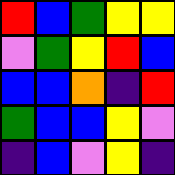[["red", "blue", "green", "yellow", "yellow"], ["violet", "green", "yellow", "red", "blue"], ["blue", "blue", "orange", "indigo", "red"], ["green", "blue", "blue", "yellow", "violet"], ["indigo", "blue", "violet", "yellow", "indigo"]]